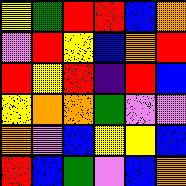[["yellow", "green", "red", "red", "blue", "orange"], ["violet", "red", "yellow", "blue", "orange", "red"], ["red", "yellow", "red", "indigo", "red", "blue"], ["yellow", "orange", "orange", "green", "violet", "violet"], ["orange", "violet", "blue", "yellow", "yellow", "blue"], ["red", "blue", "green", "violet", "blue", "orange"]]